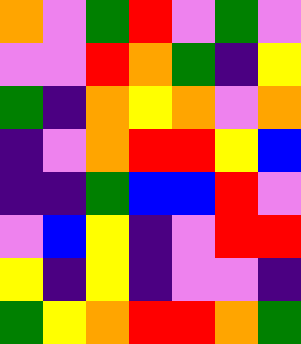[["orange", "violet", "green", "red", "violet", "green", "violet"], ["violet", "violet", "red", "orange", "green", "indigo", "yellow"], ["green", "indigo", "orange", "yellow", "orange", "violet", "orange"], ["indigo", "violet", "orange", "red", "red", "yellow", "blue"], ["indigo", "indigo", "green", "blue", "blue", "red", "violet"], ["violet", "blue", "yellow", "indigo", "violet", "red", "red"], ["yellow", "indigo", "yellow", "indigo", "violet", "violet", "indigo"], ["green", "yellow", "orange", "red", "red", "orange", "green"]]